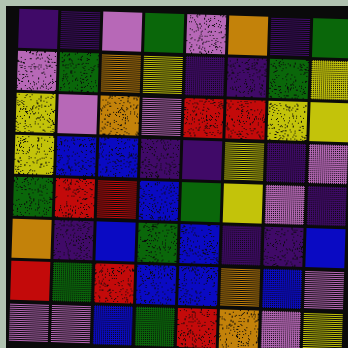[["indigo", "indigo", "violet", "green", "violet", "orange", "indigo", "green"], ["violet", "green", "orange", "yellow", "indigo", "indigo", "green", "yellow"], ["yellow", "violet", "orange", "violet", "red", "red", "yellow", "yellow"], ["yellow", "blue", "blue", "indigo", "indigo", "yellow", "indigo", "violet"], ["green", "red", "red", "blue", "green", "yellow", "violet", "indigo"], ["orange", "indigo", "blue", "green", "blue", "indigo", "indigo", "blue"], ["red", "green", "red", "blue", "blue", "orange", "blue", "violet"], ["violet", "violet", "blue", "green", "red", "orange", "violet", "yellow"]]